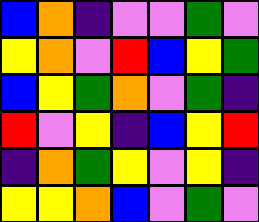[["blue", "orange", "indigo", "violet", "violet", "green", "violet"], ["yellow", "orange", "violet", "red", "blue", "yellow", "green"], ["blue", "yellow", "green", "orange", "violet", "green", "indigo"], ["red", "violet", "yellow", "indigo", "blue", "yellow", "red"], ["indigo", "orange", "green", "yellow", "violet", "yellow", "indigo"], ["yellow", "yellow", "orange", "blue", "violet", "green", "violet"]]